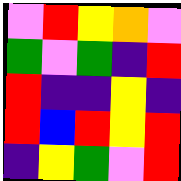[["violet", "red", "yellow", "orange", "violet"], ["green", "violet", "green", "indigo", "red"], ["red", "indigo", "indigo", "yellow", "indigo"], ["red", "blue", "red", "yellow", "red"], ["indigo", "yellow", "green", "violet", "red"]]